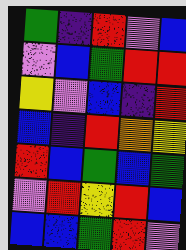[["green", "indigo", "red", "violet", "blue"], ["violet", "blue", "green", "red", "red"], ["yellow", "violet", "blue", "indigo", "red"], ["blue", "indigo", "red", "orange", "yellow"], ["red", "blue", "green", "blue", "green"], ["violet", "red", "yellow", "red", "blue"], ["blue", "blue", "green", "red", "violet"]]